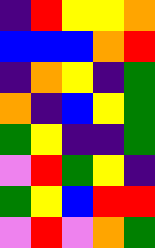[["indigo", "red", "yellow", "yellow", "orange"], ["blue", "blue", "blue", "orange", "red"], ["indigo", "orange", "yellow", "indigo", "green"], ["orange", "indigo", "blue", "yellow", "green"], ["green", "yellow", "indigo", "indigo", "green"], ["violet", "red", "green", "yellow", "indigo"], ["green", "yellow", "blue", "red", "red"], ["violet", "red", "violet", "orange", "green"]]